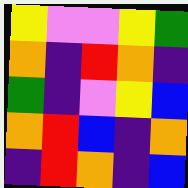[["yellow", "violet", "violet", "yellow", "green"], ["orange", "indigo", "red", "orange", "indigo"], ["green", "indigo", "violet", "yellow", "blue"], ["orange", "red", "blue", "indigo", "orange"], ["indigo", "red", "orange", "indigo", "blue"]]